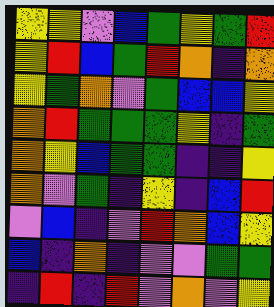[["yellow", "yellow", "violet", "blue", "green", "yellow", "green", "red"], ["yellow", "red", "blue", "green", "red", "orange", "indigo", "orange"], ["yellow", "green", "orange", "violet", "green", "blue", "blue", "yellow"], ["orange", "red", "green", "green", "green", "yellow", "indigo", "green"], ["orange", "yellow", "blue", "green", "green", "indigo", "indigo", "yellow"], ["orange", "violet", "green", "indigo", "yellow", "indigo", "blue", "red"], ["violet", "blue", "indigo", "violet", "red", "orange", "blue", "yellow"], ["blue", "indigo", "orange", "indigo", "violet", "violet", "green", "green"], ["indigo", "red", "indigo", "red", "violet", "orange", "violet", "yellow"]]